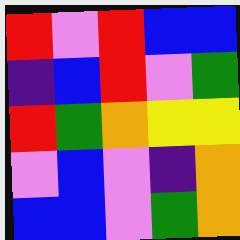[["red", "violet", "red", "blue", "blue"], ["indigo", "blue", "red", "violet", "green"], ["red", "green", "orange", "yellow", "yellow"], ["violet", "blue", "violet", "indigo", "orange"], ["blue", "blue", "violet", "green", "orange"]]